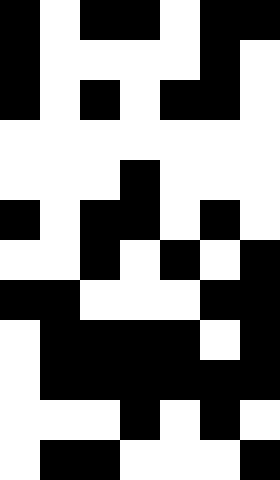[["black", "white", "black", "black", "white", "black", "black"], ["black", "white", "white", "white", "white", "black", "white"], ["black", "white", "black", "white", "black", "black", "white"], ["white", "white", "white", "white", "white", "white", "white"], ["white", "white", "white", "black", "white", "white", "white"], ["black", "white", "black", "black", "white", "black", "white"], ["white", "white", "black", "white", "black", "white", "black"], ["black", "black", "white", "white", "white", "black", "black"], ["white", "black", "black", "black", "black", "white", "black"], ["white", "black", "black", "black", "black", "black", "black"], ["white", "white", "white", "black", "white", "black", "white"], ["white", "black", "black", "white", "white", "white", "black"]]